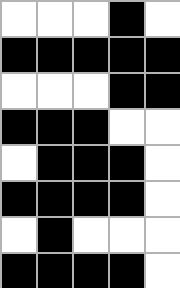[["white", "white", "white", "black", "white"], ["black", "black", "black", "black", "black"], ["white", "white", "white", "black", "black"], ["black", "black", "black", "white", "white"], ["white", "black", "black", "black", "white"], ["black", "black", "black", "black", "white"], ["white", "black", "white", "white", "white"], ["black", "black", "black", "black", "white"]]